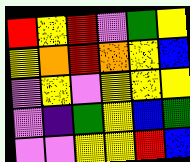[["red", "yellow", "red", "violet", "green", "yellow"], ["yellow", "orange", "red", "orange", "yellow", "blue"], ["violet", "yellow", "violet", "yellow", "yellow", "yellow"], ["violet", "indigo", "green", "yellow", "blue", "green"], ["violet", "violet", "yellow", "yellow", "red", "blue"]]